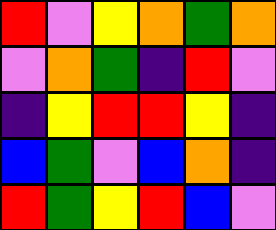[["red", "violet", "yellow", "orange", "green", "orange"], ["violet", "orange", "green", "indigo", "red", "violet"], ["indigo", "yellow", "red", "red", "yellow", "indigo"], ["blue", "green", "violet", "blue", "orange", "indigo"], ["red", "green", "yellow", "red", "blue", "violet"]]